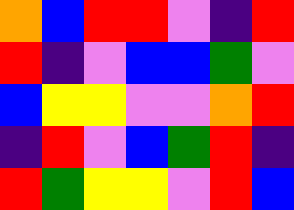[["orange", "blue", "red", "red", "violet", "indigo", "red"], ["red", "indigo", "violet", "blue", "blue", "green", "violet"], ["blue", "yellow", "yellow", "violet", "violet", "orange", "red"], ["indigo", "red", "violet", "blue", "green", "red", "indigo"], ["red", "green", "yellow", "yellow", "violet", "red", "blue"]]